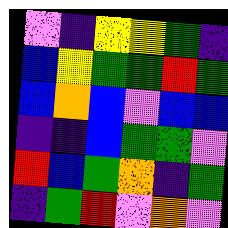[["violet", "indigo", "yellow", "yellow", "green", "indigo"], ["blue", "yellow", "green", "green", "red", "green"], ["blue", "orange", "blue", "violet", "blue", "blue"], ["indigo", "indigo", "blue", "green", "green", "violet"], ["red", "blue", "green", "orange", "indigo", "green"], ["indigo", "green", "red", "violet", "orange", "violet"]]